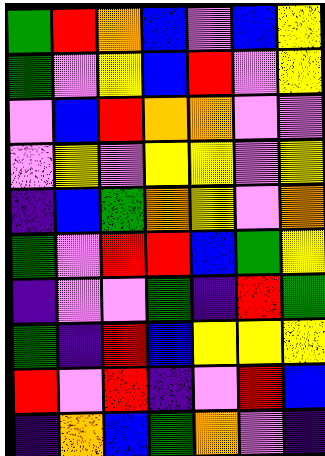[["green", "red", "orange", "blue", "violet", "blue", "yellow"], ["green", "violet", "yellow", "blue", "red", "violet", "yellow"], ["violet", "blue", "red", "orange", "orange", "violet", "violet"], ["violet", "yellow", "violet", "yellow", "yellow", "violet", "yellow"], ["indigo", "blue", "green", "orange", "yellow", "violet", "orange"], ["green", "violet", "red", "red", "blue", "green", "yellow"], ["indigo", "violet", "violet", "green", "indigo", "red", "green"], ["green", "indigo", "red", "blue", "yellow", "yellow", "yellow"], ["red", "violet", "red", "indigo", "violet", "red", "blue"], ["indigo", "orange", "blue", "green", "orange", "violet", "indigo"]]